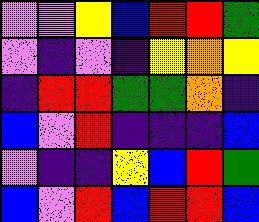[["violet", "violet", "yellow", "blue", "red", "red", "green"], ["violet", "indigo", "violet", "indigo", "yellow", "orange", "yellow"], ["indigo", "red", "red", "green", "green", "orange", "indigo"], ["blue", "violet", "red", "indigo", "indigo", "indigo", "blue"], ["violet", "indigo", "indigo", "yellow", "blue", "red", "green"], ["blue", "violet", "red", "blue", "red", "red", "blue"]]